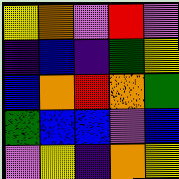[["yellow", "orange", "violet", "red", "violet"], ["indigo", "blue", "indigo", "green", "yellow"], ["blue", "orange", "red", "orange", "green"], ["green", "blue", "blue", "violet", "blue"], ["violet", "yellow", "indigo", "orange", "yellow"]]